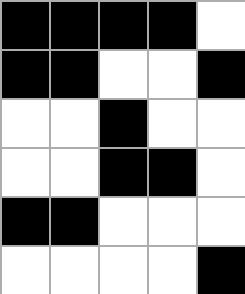[["black", "black", "black", "black", "white"], ["black", "black", "white", "white", "black"], ["white", "white", "black", "white", "white"], ["white", "white", "black", "black", "white"], ["black", "black", "white", "white", "white"], ["white", "white", "white", "white", "black"]]